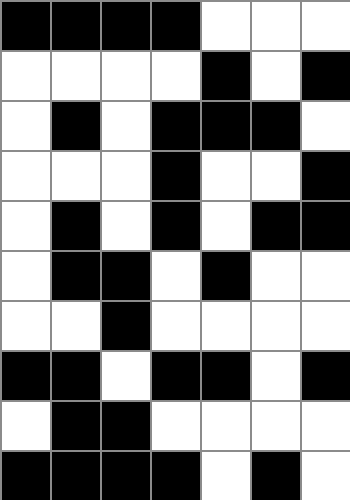[["black", "black", "black", "black", "white", "white", "white"], ["white", "white", "white", "white", "black", "white", "black"], ["white", "black", "white", "black", "black", "black", "white"], ["white", "white", "white", "black", "white", "white", "black"], ["white", "black", "white", "black", "white", "black", "black"], ["white", "black", "black", "white", "black", "white", "white"], ["white", "white", "black", "white", "white", "white", "white"], ["black", "black", "white", "black", "black", "white", "black"], ["white", "black", "black", "white", "white", "white", "white"], ["black", "black", "black", "black", "white", "black", "white"]]